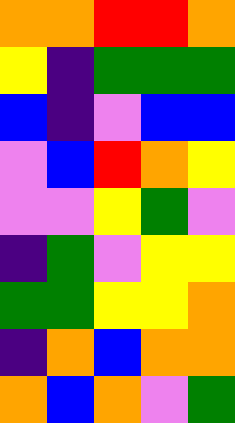[["orange", "orange", "red", "red", "orange"], ["yellow", "indigo", "green", "green", "green"], ["blue", "indigo", "violet", "blue", "blue"], ["violet", "blue", "red", "orange", "yellow"], ["violet", "violet", "yellow", "green", "violet"], ["indigo", "green", "violet", "yellow", "yellow"], ["green", "green", "yellow", "yellow", "orange"], ["indigo", "orange", "blue", "orange", "orange"], ["orange", "blue", "orange", "violet", "green"]]